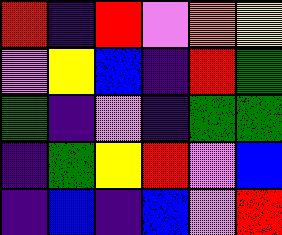[["red", "indigo", "red", "violet", "orange", "yellow"], ["violet", "yellow", "blue", "indigo", "red", "green"], ["green", "indigo", "violet", "indigo", "green", "green"], ["indigo", "green", "yellow", "red", "violet", "blue"], ["indigo", "blue", "indigo", "blue", "violet", "red"]]